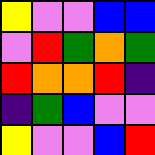[["yellow", "violet", "violet", "blue", "blue"], ["violet", "red", "green", "orange", "green"], ["red", "orange", "orange", "red", "indigo"], ["indigo", "green", "blue", "violet", "violet"], ["yellow", "violet", "violet", "blue", "red"]]